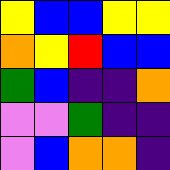[["yellow", "blue", "blue", "yellow", "yellow"], ["orange", "yellow", "red", "blue", "blue"], ["green", "blue", "indigo", "indigo", "orange"], ["violet", "violet", "green", "indigo", "indigo"], ["violet", "blue", "orange", "orange", "indigo"]]